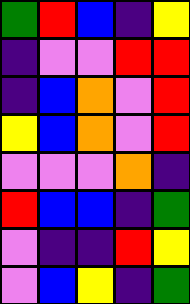[["green", "red", "blue", "indigo", "yellow"], ["indigo", "violet", "violet", "red", "red"], ["indigo", "blue", "orange", "violet", "red"], ["yellow", "blue", "orange", "violet", "red"], ["violet", "violet", "violet", "orange", "indigo"], ["red", "blue", "blue", "indigo", "green"], ["violet", "indigo", "indigo", "red", "yellow"], ["violet", "blue", "yellow", "indigo", "green"]]